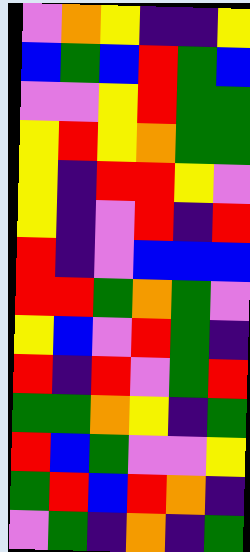[["violet", "orange", "yellow", "indigo", "indigo", "yellow"], ["blue", "green", "blue", "red", "green", "blue"], ["violet", "violet", "yellow", "red", "green", "green"], ["yellow", "red", "yellow", "orange", "green", "green"], ["yellow", "indigo", "red", "red", "yellow", "violet"], ["yellow", "indigo", "violet", "red", "indigo", "red"], ["red", "indigo", "violet", "blue", "blue", "blue"], ["red", "red", "green", "orange", "green", "violet"], ["yellow", "blue", "violet", "red", "green", "indigo"], ["red", "indigo", "red", "violet", "green", "red"], ["green", "green", "orange", "yellow", "indigo", "green"], ["red", "blue", "green", "violet", "violet", "yellow"], ["green", "red", "blue", "red", "orange", "indigo"], ["violet", "green", "indigo", "orange", "indigo", "green"]]